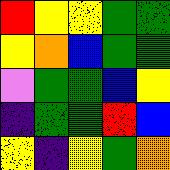[["red", "yellow", "yellow", "green", "green"], ["yellow", "orange", "blue", "green", "green"], ["violet", "green", "green", "blue", "yellow"], ["indigo", "green", "green", "red", "blue"], ["yellow", "indigo", "yellow", "green", "orange"]]